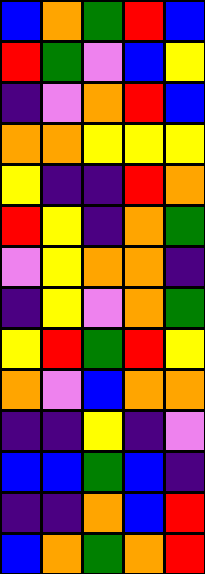[["blue", "orange", "green", "red", "blue"], ["red", "green", "violet", "blue", "yellow"], ["indigo", "violet", "orange", "red", "blue"], ["orange", "orange", "yellow", "yellow", "yellow"], ["yellow", "indigo", "indigo", "red", "orange"], ["red", "yellow", "indigo", "orange", "green"], ["violet", "yellow", "orange", "orange", "indigo"], ["indigo", "yellow", "violet", "orange", "green"], ["yellow", "red", "green", "red", "yellow"], ["orange", "violet", "blue", "orange", "orange"], ["indigo", "indigo", "yellow", "indigo", "violet"], ["blue", "blue", "green", "blue", "indigo"], ["indigo", "indigo", "orange", "blue", "red"], ["blue", "orange", "green", "orange", "red"]]